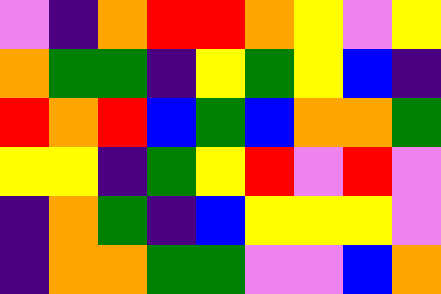[["violet", "indigo", "orange", "red", "red", "orange", "yellow", "violet", "yellow"], ["orange", "green", "green", "indigo", "yellow", "green", "yellow", "blue", "indigo"], ["red", "orange", "red", "blue", "green", "blue", "orange", "orange", "green"], ["yellow", "yellow", "indigo", "green", "yellow", "red", "violet", "red", "violet"], ["indigo", "orange", "green", "indigo", "blue", "yellow", "yellow", "yellow", "violet"], ["indigo", "orange", "orange", "green", "green", "violet", "violet", "blue", "orange"]]